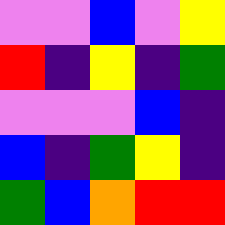[["violet", "violet", "blue", "violet", "yellow"], ["red", "indigo", "yellow", "indigo", "green"], ["violet", "violet", "violet", "blue", "indigo"], ["blue", "indigo", "green", "yellow", "indigo"], ["green", "blue", "orange", "red", "red"]]